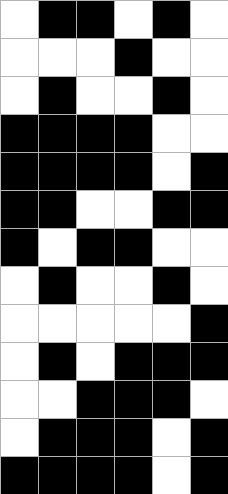[["white", "black", "black", "white", "black", "white"], ["white", "white", "white", "black", "white", "white"], ["white", "black", "white", "white", "black", "white"], ["black", "black", "black", "black", "white", "white"], ["black", "black", "black", "black", "white", "black"], ["black", "black", "white", "white", "black", "black"], ["black", "white", "black", "black", "white", "white"], ["white", "black", "white", "white", "black", "white"], ["white", "white", "white", "white", "white", "black"], ["white", "black", "white", "black", "black", "black"], ["white", "white", "black", "black", "black", "white"], ["white", "black", "black", "black", "white", "black"], ["black", "black", "black", "black", "white", "black"]]